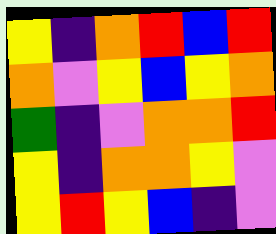[["yellow", "indigo", "orange", "red", "blue", "red"], ["orange", "violet", "yellow", "blue", "yellow", "orange"], ["green", "indigo", "violet", "orange", "orange", "red"], ["yellow", "indigo", "orange", "orange", "yellow", "violet"], ["yellow", "red", "yellow", "blue", "indigo", "violet"]]